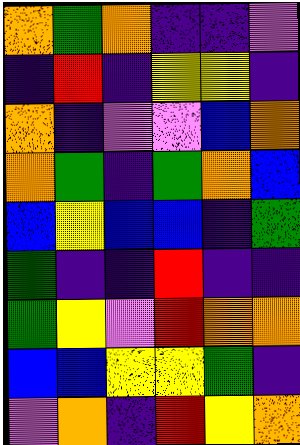[["orange", "green", "orange", "indigo", "indigo", "violet"], ["indigo", "red", "indigo", "yellow", "yellow", "indigo"], ["orange", "indigo", "violet", "violet", "blue", "orange"], ["orange", "green", "indigo", "green", "orange", "blue"], ["blue", "yellow", "blue", "blue", "indigo", "green"], ["green", "indigo", "indigo", "red", "indigo", "indigo"], ["green", "yellow", "violet", "red", "orange", "orange"], ["blue", "blue", "yellow", "yellow", "green", "indigo"], ["violet", "orange", "indigo", "red", "yellow", "orange"]]